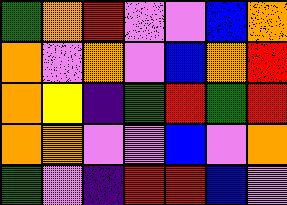[["green", "orange", "red", "violet", "violet", "blue", "orange"], ["orange", "violet", "orange", "violet", "blue", "orange", "red"], ["orange", "yellow", "indigo", "green", "red", "green", "red"], ["orange", "orange", "violet", "violet", "blue", "violet", "orange"], ["green", "violet", "indigo", "red", "red", "blue", "violet"]]